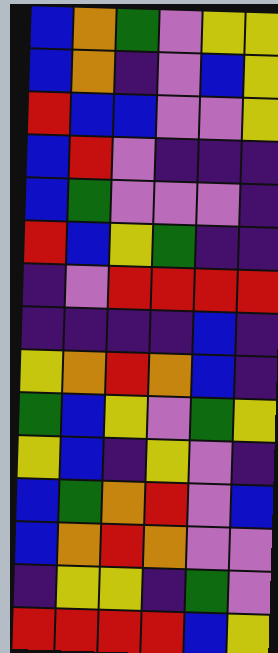[["blue", "orange", "green", "violet", "yellow", "yellow"], ["blue", "orange", "indigo", "violet", "blue", "yellow"], ["red", "blue", "blue", "violet", "violet", "yellow"], ["blue", "red", "violet", "indigo", "indigo", "indigo"], ["blue", "green", "violet", "violet", "violet", "indigo"], ["red", "blue", "yellow", "green", "indigo", "indigo"], ["indigo", "violet", "red", "red", "red", "red"], ["indigo", "indigo", "indigo", "indigo", "blue", "indigo"], ["yellow", "orange", "red", "orange", "blue", "indigo"], ["green", "blue", "yellow", "violet", "green", "yellow"], ["yellow", "blue", "indigo", "yellow", "violet", "indigo"], ["blue", "green", "orange", "red", "violet", "blue"], ["blue", "orange", "red", "orange", "violet", "violet"], ["indigo", "yellow", "yellow", "indigo", "green", "violet"], ["red", "red", "red", "red", "blue", "yellow"]]